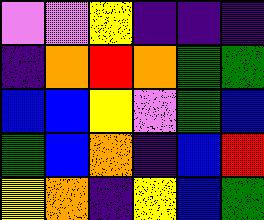[["violet", "violet", "yellow", "indigo", "indigo", "indigo"], ["indigo", "orange", "red", "orange", "green", "green"], ["blue", "blue", "yellow", "violet", "green", "blue"], ["green", "blue", "orange", "indigo", "blue", "red"], ["yellow", "orange", "indigo", "yellow", "blue", "green"]]